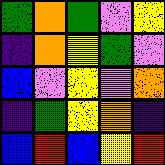[["green", "orange", "green", "violet", "yellow"], ["indigo", "orange", "yellow", "green", "violet"], ["blue", "violet", "yellow", "violet", "orange"], ["indigo", "green", "yellow", "orange", "indigo"], ["blue", "red", "blue", "yellow", "red"]]